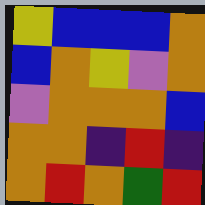[["yellow", "blue", "blue", "blue", "orange"], ["blue", "orange", "yellow", "violet", "orange"], ["violet", "orange", "orange", "orange", "blue"], ["orange", "orange", "indigo", "red", "indigo"], ["orange", "red", "orange", "green", "red"]]